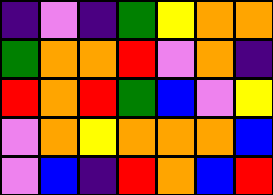[["indigo", "violet", "indigo", "green", "yellow", "orange", "orange"], ["green", "orange", "orange", "red", "violet", "orange", "indigo"], ["red", "orange", "red", "green", "blue", "violet", "yellow"], ["violet", "orange", "yellow", "orange", "orange", "orange", "blue"], ["violet", "blue", "indigo", "red", "orange", "blue", "red"]]